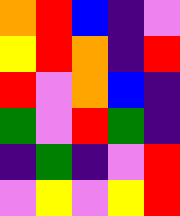[["orange", "red", "blue", "indigo", "violet"], ["yellow", "red", "orange", "indigo", "red"], ["red", "violet", "orange", "blue", "indigo"], ["green", "violet", "red", "green", "indigo"], ["indigo", "green", "indigo", "violet", "red"], ["violet", "yellow", "violet", "yellow", "red"]]